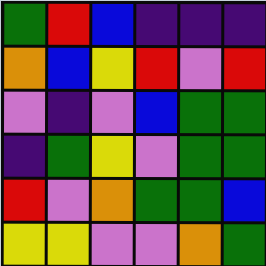[["green", "red", "blue", "indigo", "indigo", "indigo"], ["orange", "blue", "yellow", "red", "violet", "red"], ["violet", "indigo", "violet", "blue", "green", "green"], ["indigo", "green", "yellow", "violet", "green", "green"], ["red", "violet", "orange", "green", "green", "blue"], ["yellow", "yellow", "violet", "violet", "orange", "green"]]